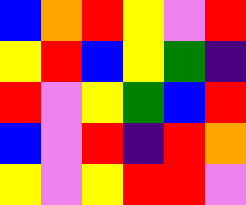[["blue", "orange", "red", "yellow", "violet", "red"], ["yellow", "red", "blue", "yellow", "green", "indigo"], ["red", "violet", "yellow", "green", "blue", "red"], ["blue", "violet", "red", "indigo", "red", "orange"], ["yellow", "violet", "yellow", "red", "red", "violet"]]